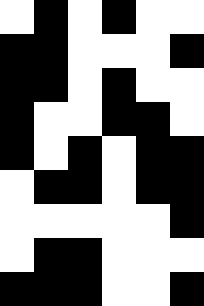[["white", "black", "white", "black", "white", "white"], ["black", "black", "white", "white", "white", "black"], ["black", "black", "white", "black", "white", "white"], ["black", "white", "white", "black", "black", "white"], ["black", "white", "black", "white", "black", "black"], ["white", "black", "black", "white", "black", "black"], ["white", "white", "white", "white", "white", "black"], ["white", "black", "black", "white", "white", "white"], ["black", "black", "black", "white", "white", "black"]]